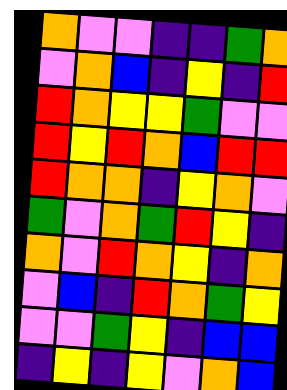[["orange", "violet", "violet", "indigo", "indigo", "green", "orange"], ["violet", "orange", "blue", "indigo", "yellow", "indigo", "red"], ["red", "orange", "yellow", "yellow", "green", "violet", "violet"], ["red", "yellow", "red", "orange", "blue", "red", "red"], ["red", "orange", "orange", "indigo", "yellow", "orange", "violet"], ["green", "violet", "orange", "green", "red", "yellow", "indigo"], ["orange", "violet", "red", "orange", "yellow", "indigo", "orange"], ["violet", "blue", "indigo", "red", "orange", "green", "yellow"], ["violet", "violet", "green", "yellow", "indigo", "blue", "blue"], ["indigo", "yellow", "indigo", "yellow", "violet", "orange", "blue"]]